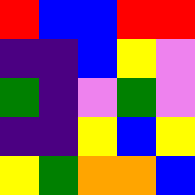[["red", "blue", "blue", "red", "red"], ["indigo", "indigo", "blue", "yellow", "violet"], ["green", "indigo", "violet", "green", "violet"], ["indigo", "indigo", "yellow", "blue", "yellow"], ["yellow", "green", "orange", "orange", "blue"]]